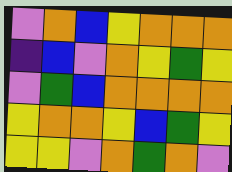[["violet", "orange", "blue", "yellow", "orange", "orange", "orange"], ["indigo", "blue", "violet", "orange", "yellow", "green", "yellow"], ["violet", "green", "blue", "orange", "orange", "orange", "orange"], ["yellow", "orange", "orange", "yellow", "blue", "green", "yellow"], ["yellow", "yellow", "violet", "orange", "green", "orange", "violet"]]